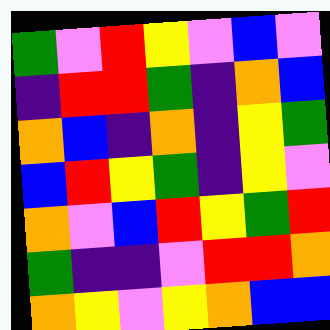[["green", "violet", "red", "yellow", "violet", "blue", "violet"], ["indigo", "red", "red", "green", "indigo", "orange", "blue"], ["orange", "blue", "indigo", "orange", "indigo", "yellow", "green"], ["blue", "red", "yellow", "green", "indigo", "yellow", "violet"], ["orange", "violet", "blue", "red", "yellow", "green", "red"], ["green", "indigo", "indigo", "violet", "red", "red", "orange"], ["orange", "yellow", "violet", "yellow", "orange", "blue", "blue"]]